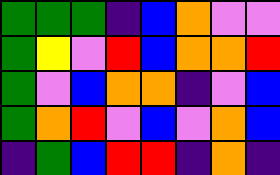[["green", "green", "green", "indigo", "blue", "orange", "violet", "violet"], ["green", "yellow", "violet", "red", "blue", "orange", "orange", "red"], ["green", "violet", "blue", "orange", "orange", "indigo", "violet", "blue"], ["green", "orange", "red", "violet", "blue", "violet", "orange", "blue"], ["indigo", "green", "blue", "red", "red", "indigo", "orange", "indigo"]]